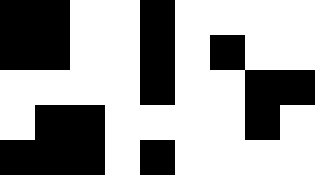[["black", "black", "white", "white", "black", "white", "white", "white", "white"], ["black", "black", "white", "white", "black", "white", "black", "white", "white"], ["white", "white", "white", "white", "black", "white", "white", "black", "black"], ["white", "black", "black", "white", "white", "white", "white", "black", "white"], ["black", "black", "black", "white", "black", "white", "white", "white", "white"]]